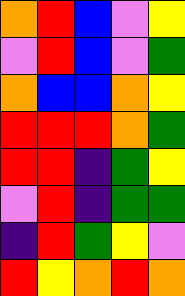[["orange", "red", "blue", "violet", "yellow"], ["violet", "red", "blue", "violet", "green"], ["orange", "blue", "blue", "orange", "yellow"], ["red", "red", "red", "orange", "green"], ["red", "red", "indigo", "green", "yellow"], ["violet", "red", "indigo", "green", "green"], ["indigo", "red", "green", "yellow", "violet"], ["red", "yellow", "orange", "red", "orange"]]